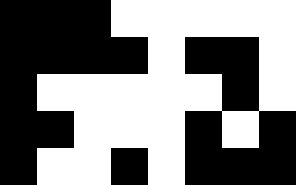[["black", "black", "black", "white", "white", "white", "white", "white"], ["black", "black", "black", "black", "white", "black", "black", "white"], ["black", "white", "white", "white", "white", "white", "black", "white"], ["black", "black", "white", "white", "white", "black", "white", "black"], ["black", "white", "white", "black", "white", "black", "black", "black"]]